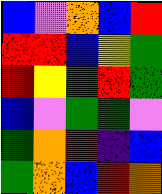[["blue", "violet", "orange", "blue", "red"], ["red", "red", "blue", "yellow", "green"], ["red", "yellow", "green", "red", "green"], ["blue", "violet", "green", "green", "violet"], ["green", "orange", "red", "indigo", "blue"], ["green", "orange", "blue", "red", "orange"]]